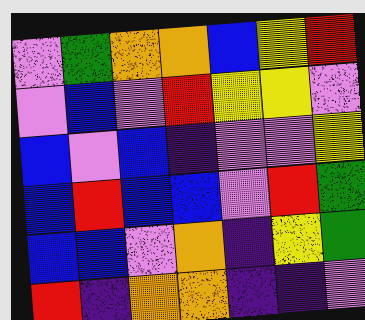[["violet", "green", "orange", "orange", "blue", "yellow", "red"], ["violet", "blue", "violet", "red", "yellow", "yellow", "violet"], ["blue", "violet", "blue", "indigo", "violet", "violet", "yellow"], ["blue", "red", "blue", "blue", "violet", "red", "green"], ["blue", "blue", "violet", "orange", "indigo", "yellow", "green"], ["red", "indigo", "orange", "orange", "indigo", "indigo", "violet"]]